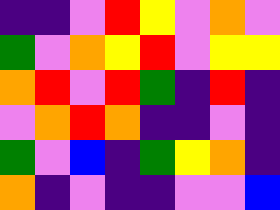[["indigo", "indigo", "violet", "red", "yellow", "violet", "orange", "violet"], ["green", "violet", "orange", "yellow", "red", "violet", "yellow", "yellow"], ["orange", "red", "violet", "red", "green", "indigo", "red", "indigo"], ["violet", "orange", "red", "orange", "indigo", "indigo", "violet", "indigo"], ["green", "violet", "blue", "indigo", "green", "yellow", "orange", "indigo"], ["orange", "indigo", "violet", "indigo", "indigo", "violet", "violet", "blue"]]